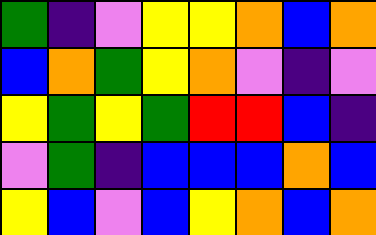[["green", "indigo", "violet", "yellow", "yellow", "orange", "blue", "orange"], ["blue", "orange", "green", "yellow", "orange", "violet", "indigo", "violet"], ["yellow", "green", "yellow", "green", "red", "red", "blue", "indigo"], ["violet", "green", "indigo", "blue", "blue", "blue", "orange", "blue"], ["yellow", "blue", "violet", "blue", "yellow", "orange", "blue", "orange"]]